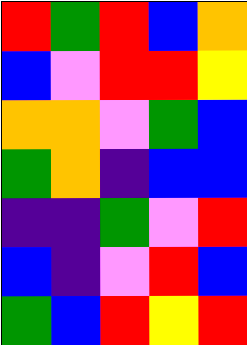[["red", "green", "red", "blue", "orange"], ["blue", "violet", "red", "red", "yellow"], ["orange", "orange", "violet", "green", "blue"], ["green", "orange", "indigo", "blue", "blue"], ["indigo", "indigo", "green", "violet", "red"], ["blue", "indigo", "violet", "red", "blue"], ["green", "blue", "red", "yellow", "red"]]